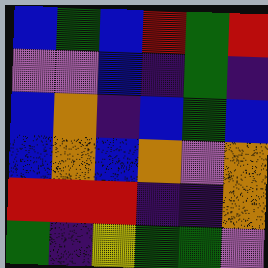[["blue", "green", "blue", "red", "green", "red"], ["violet", "violet", "blue", "indigo", "green", "indigo"], ["blue", "orange", "indigo", "blue", "green", "blue"], ["blue", "orange", "blue", "orange", "violet", "orange"], ["red", "red", "red", "indigo", "indigo", "orange"], ["green", "indigo", "yellow", "green", "green", "violet"]]